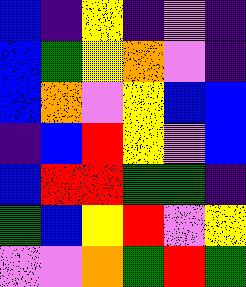[["blue", "indigo", "yellow", "indigo", "violet", "indigo"], ["blue", "green", "yellow", "orange", "violet", "indigo"], ["blue", "orange", "violet", "yellow", "blue", "blue"], ["indigo", "blue", "red", "yellow", "violet", "blue"], ["blue", "red", "red", "green", "green", "indigo"], ["green", "blue", "yellow", "red", "violet", "yellow"], ["violet", "violet", "orange", "green", "red", "green"]]